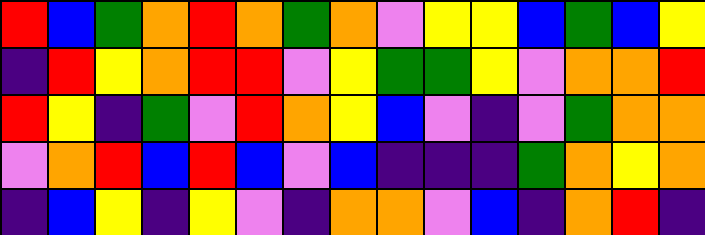[["red", "blue", "green", "orange", "red", "orange", "green", "orange", "violet", "yellow", "yellow", "blue", "green", "blue", "yellow"], ["indigo", "red", "yellow", "orange", "red", "red", "violet", "yellow", "green", "green", "yellow", "violet", "orange", "orange", "red"], ["red", "yellow", "indigo", "green", "violet", "red", "orange", "yellow", "blue", "violet", "indigo", "violet", "green", "orange", "orange"], ["violet", "orange", "red", "blue", "red", "blue", "violet", "blue", "indigo", "indigo", "indigo", "green", "orange", "yellow", "orange"], ["indigo", "blue", "yellow", "indigo", "yellow", "violet", "indigo", "orange", "orange", "violet", "blue", "indigo", "orange", "red", "indigo"]]